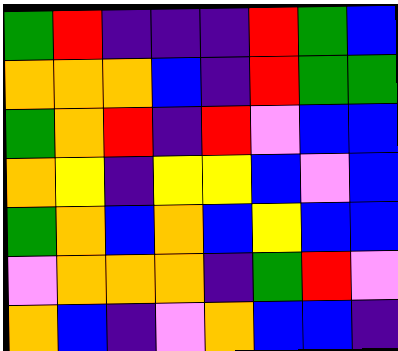[["green", "red", "indigo", "indigo", "indigo", "red", "green", "blue"], ["orange", "orange", "orange", "blue", "indigo", "red", "green", "green"], ["green", "orange", "red", "indigo", "red", "violet", "blue", "blue"], ["orange", "yellow", "indigo", "yellow", "yellow", "blue", "violet", "blue"], ["green", "orange", "blue", "orange", "blue", "yellow", "blue", "blue"], ["violet", "orange", "orange", "orange", "indigo", "green", "red", "violet"], ["orange", "blue", "indigo", "violet", "orange", "blue", "blue", "indigo"]]